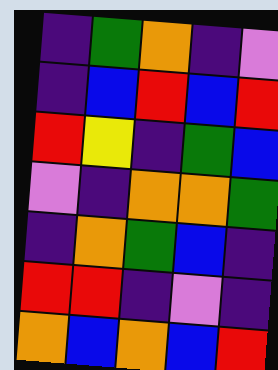[["indigo", "green", "orange", "indigo", "violet"], ["indigo", "blue", "red", "blue", "red"], ["red", "yellow", "indigo", "green", "blue"], ["violet", "indigo", "orange", "orange", "green"], ["indigo", "orange", "green", "blue", "indigo"], ["red", "red", "indigo", "violet", "indigo"], ["orange", "blue", "orange", "blue", "red"]]